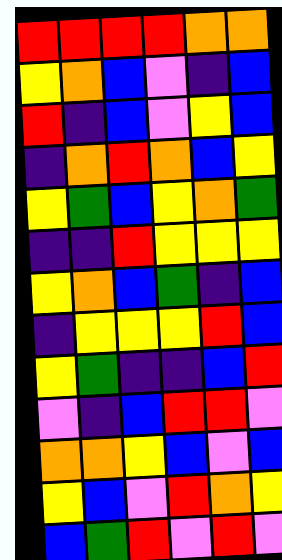[["red", "red", "red", "red", "orange", "orange"], ["yellow", "orange", "blue", "violet", "indigo", "blue"], ["red", "indigo", "blue", "violet", "yellow", "blue"], ["indigo", "orange", "red", "orange", "blue", "yellow"], ["yellow", "green", "blue", "yellow", "orange", "green"], ["indigo", "indigo", "red", "yellow", "yellow", "yellow"], ["yellow", "orange", "blue", "green", "indigo", "blue"], ["indigo", "yellow", "yellow", "yellow", "red", "blue"], ["yellow", "green", "indigo", "indigo", "blue", "red"], ["violet", "indigo", "blue", "red", "red", "violet"], ["orange", "orange", "yellow", "blue", "violet", "blue"], ["yellow", "blue", "violet", "red", "orange", "yellow"], ["blue", "green", "red", "violet", "red", "violet"]]